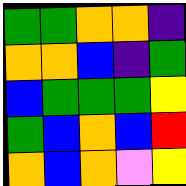[["green", "green", "orange", "orange", "indigo"], ["orange", "orange", "blue", "indigo", "green"], ["blue", "green", "green", "green", "yellow"], ["green", "blue", "orange", "blue", "red"], ["orange", "blue", "orange", "violet", "yellow"]]